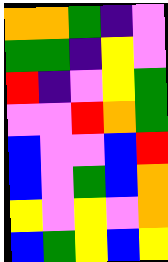[["orange", "orange", "green", "indigo", "violet"], ["green", "green", "indigo", "yellow", "violet"], ["red", "indigo", "violet", "yellow", "green"], ["violet", "violet", "red", "orange", "green"], ["blue", "violet", "violet", "blue", "red"], ["blue", "violet", "green", "blue", "orange"], ["yellow", "violet", "yellow", "violet", "orange"], ["blue", "green", "yellow", "blue", "yellow"]]